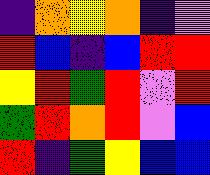[["indigo", "orange", "yellow", "orange", "indigo", "violet"], ["red", "blue", "indigo", "blue", "red", "red"], ["yellow", "red", "green", "red", "violet", "red"], ["green", "red", "orange", "red", "violet", "blue"], ["red", "indigo", "green", "yellow", "blue", "blue"]]